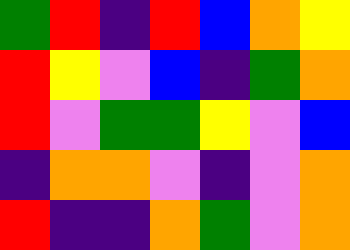[["green", "red", "indigo", "red", "blue", "orange", "yellow"], ["red", "yellow", "violet", "blue", "indigo", "green", "orange"], ["red", "violet", "green", "green", "yellow", "violet", "blue"], ["indigo", "orange", "orange", "violet", "indigo", "violet", "orange"], ["red", "indigo", "indigo", "orange", "green", "violet", "orange"]]